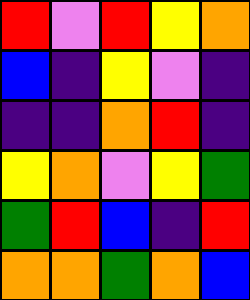[["red", "violet", "red", "yellow", "orange"], ["blue", "indigo", "yellow", "violet", "indigo"], ["indigo", "indigo", "orange", "red", "indigo"], ["yellow", "orange", "violet", "yellow", "green"], ["green", "red", "blue", "indigo", "red"], ["orange", "orange", "green", "orange", "blue"]]